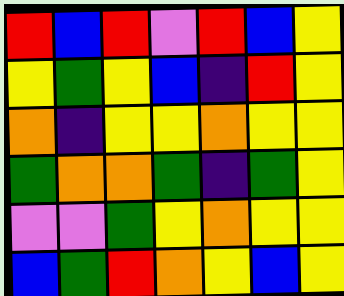[["red", "blue", "red", "violet", "red", "blue", "yellow"], ["yellow", "green", "yellow", "blue", "indigo", "red", "yellow"], ["orange", "indigo", "yellow", "yellow", "orange", "yellow", "yellow"], ["green", "orange", "orange", "green", "indigo", "green", "yellow"], ["violet", "violet", "green", "yellow", "orange", "yellow", "yellow"], ["blue", "green", "red", "orange", "yellow", "blue", "yellow"]]